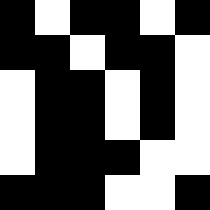[["black", "white", "black", "black", "white", "black"], ["black", "black", "white", "black", "black", "white"], ["white", "black", "black", "white", "black", "white"], ["white", "black", "black", "white", "black", "white"], ["white", "black", "black", "black", "white", "white"], ["black", "black", "black", "white", "white", "black"]]